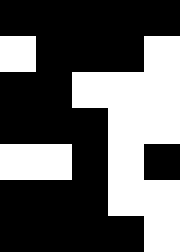[["black", "black", "black", "black", "black"], ["white", "black", "black", "black", "white"], ["black", "black", "white", "white", "white"], ["black", "black", "black", "white", "white"], ["white", "white", "black", "white", "black"], ["black", "black", "black", "white", "white"], ["black", "black", "black", "black", "white"]]